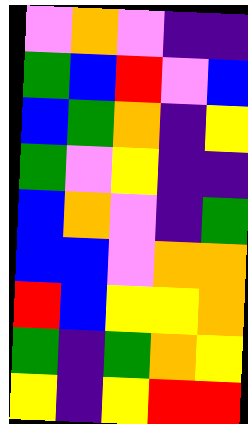[["violet", "orange", "violet", "indigo", "indigo"], ["green", "blue", "red", "violet", "blue"], ["blue", "green", "orange", "indigo", "yellow"], ["green", "violet", "yellow", "indigo", "indigo"], ["blue", "orange", "violet", "indigo", "green"], ["blue", "blue", "violet", "orange", "orange"], ["red", "blue", "yellow", "yellow", "orange"], ["green", "indigo", "green", "orange", "yellow"], ["yellow", "indigo", "yellow", "red", "red"]]